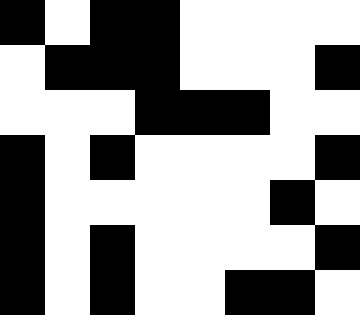[["black", "white", "black", "black", "white", "white", "white", "white"], ["white", "black", "black", "black", "white", "white", "white", "black"], ["white", "white", "white", "black", "black", "black", "white", "white"], ["black", "white", "black", "white", "white", "white", "white", "black"], ["black", "white", "white", "white", "white", "white", "black", "white"], ["black", "white", "black", "white", "white", "white", "white", "black"], ["black", "white", "black", "white", "white", "black", "black", "white"]]